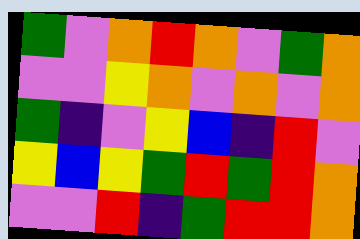[["green", "violet", "orange", "red", "orange", "violet", "green", "orange"], ["violet", "violet", "yellow", "orange", "violet", "orange", "violet", "orange"], ["green", "indigo", "violet", "yellow", "blue", "indigo", "red", "violet"], ["yellow", "blue", "yellow", "green", "red", "green", "red", "orange"], ["violet", "violet", "red", "indigo", "green", "red", "red", "orange"]]